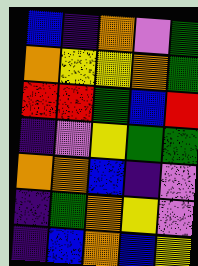[["blue", "indigo", "orange", "violet", "green"], ["orange", "yellow", "yellow", "orange", "green"], ["red", "red", "green", "blue", "red"], ["indigo", "violet", "yellow", "green", "green"], ["orange", "orange", "blue", "indigo", "violet"], ["indigo", "green", "orange", "yellow", "violet"], ["indigo", "blue", "orange", "blue", "yellow"]]